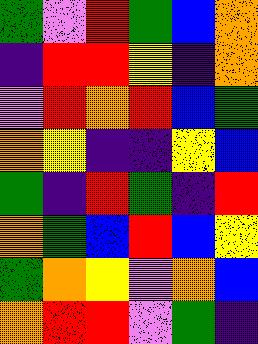[["green", "violet", "red", "green", "blue", "orange"], ["indigo", "red", "red", "yellow", "indigo", "orange"], ["violet", "red", "orange", "red", "blue", "green"], ["orange", "yellow", "indigo", "indigo", "yellow", "blue"], ["green", "indigo", "red", "green", "indigo", "red"], ["orange", "green", "blue", "red", "blue", "yellow"], ["green", "orange", "yellow", "violet", "orange", "blue"], ["orange", "red", "red", "violet", "green", "indigo"]]